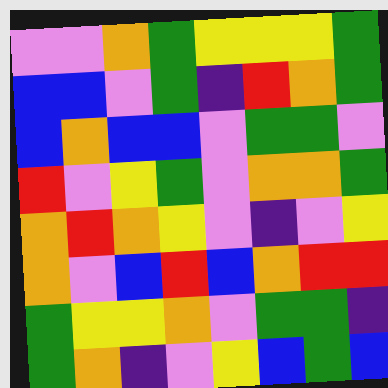[["violet", "violet", "orange", "green", "yellow", "yellow", "yellow", "green"], ["blue", "blue", "violet", "green", "indigo", "red", "orange", "green"], ["blue", "orange", "blue", "blue", "violet", "green", "green", "violet"], ["red", "violet", "yellow", "green", "violet", "orange", "orange", "green"], ["orange", "red", "orange", "yellow", "violet", "indigo", "violet", "yellow"], ["orange", "violet", "blue", "red", "blue", "orange", "red", "red"], ["green", "yellow", "yellow", "orange", "violet", "green", "green", "indigo"], ["green", "orange", "indigo", "violet", "yellow", "blue", "green", "blue"]]